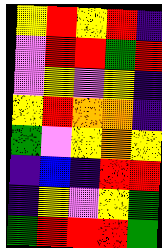[["yellow", "red", "yellow", "red", "indigo"], ["violet", "red", "red", "green", "red"], ["violet", "yellow", "violet", "yellow", "indigo"], ["yellow", "red", "orange", "orange", "indigo"], ["green", "violet", "yellow", "orange", "yellow"], ["indigo", "blue", "indigo", "red", "red"], ["indigo", "yellow", "violet", "yellow", "green"], ["green", "red", "red", "red", "green"]]